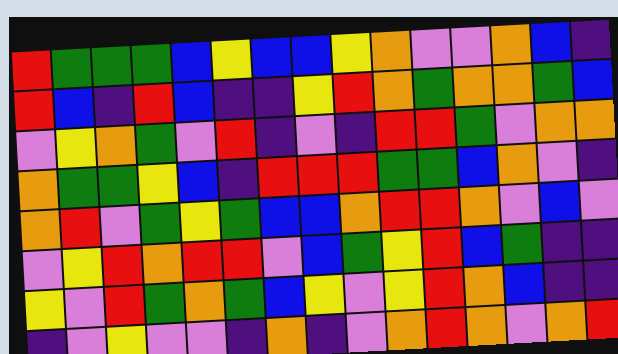[["red", "green", "green", "green", "blue", "yellow", "blue", "blue", "yellow", "orange", "violet", "violet", "orange", "blue", "indigo"], ["red", "blue", "indigo", "red", "blue", "indigo", "indigo", "yellow", "red", "orange", "green", "orange", "orange", "green", "blue"], ["violet", "yellow", "orange", "green", "violet", "red", "indigo", "violet", "indigo", "red", "red", "green", "violet", "orange", "orange"], ["orange", "green", "green", "yellow", "blue", "indigo", "red", "red", "red", "green", "green", "blue", "orange", "violet", "indigo"], ["orange", "red", "violet", "green", "yellow", "green", "blue", "blue", "orange", "red", "red", "orange", "violet", "blue", "violet"], ["violet", "yellow", "red", "orange", "red", "red", "violet", "blue", "green", "yellow", "red", "blue", "green", "indigo", "indigo"], ["yellow", "violet", "red", "green", "orange", "green", "blue", "yellow", "violet", "yellow", "red", "orange", "blue", "indigo", "indigo"], ["indigo", "violet", "yellow", "violet", "violet", "indigo", "orange", "indigo", "violet", "orange", "red", "orange", "violet", "orange", "red"]]